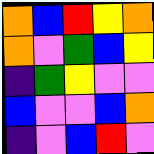[["orange", "blue", "red", "yellow", "orange"], ["orange", "violet", "green", "blue", "yellow"], ["indigo", "green", "yellow", "violet", "violet"], ["blue", "violet", "violet", "blue", "orange"], ["indigo", "violet", "blue", "red", "violet"]]